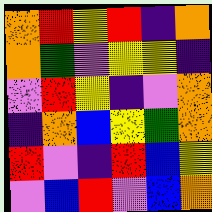[["orange", "red", "yellow", "red", "indigo", "orange"], ["orange", "green", "violet", "yellow", "yellow", "indigo"], ["violet", "red", "yellow", "indigo", "violet", "orange"], ["indigo", "orange", "blue", "yellow", "green", "orange"], ["red", "violet", "indigo", "red", "blue", "yellow"], ["violet", "blue", "red", "violet", "blue", "orange"]]